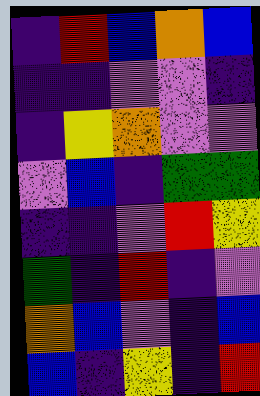[["indigo", "red", "blue", "orange", "blue"], ["indigo", "indigo", "violet", "violet", "indigo"], ["indigo", "yellow", "orange", "violet", "violet"], ["violet", "blue", "indigo", "green", "green"], ["indigo", "indigo", "violet", "red", "yellow"], ["green", "indigo", "red", "indigo", "violet"], ["orange", "blue", "violet", "indigo", "blue"], ["blue", "indigo", "yellow", "indigo", "red"]]